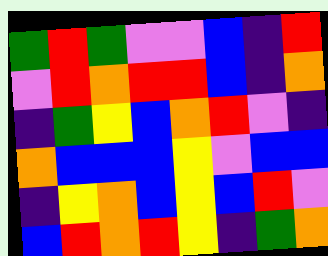[["green", "red", "green", "violet", "violet", "blue", "indigo", "red"], ["violet", "red", "orange", "red", "red", "blue", "indigo", "orange"], ["indigo", "green", "yellow", "blue", "orange", "red", "violet", "indigo"], ["orange", "blue", "blue", "blue", "yellow", "violet", "blue", "blue"], ["indigo", "yellow", "orange", "blue", "yellow", "blue", "red", "violet"], ["blue", "red", "orange", "red", "yellow", "indigo", "green", "orange"]]